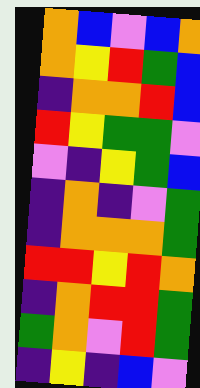[["orange", "blue", "violet", "blue", "orange"], ["orange", "yellow", "red", "green", "blue"], ["indigo", "orange", "orange", "red", "blue"], ["red", "yellow", "green", "green", "violet"], ["violet", "indigo", "yellow", "green", "blue"], ["indigo", "orange", "indigo", "violet", "green"], ["indigo", "orange", "orange", "orange", "green"], ["red", "red", "yellow", "red", "orange"], ["indigo", "orange", "red", "red", "green"], ["green", "orange", "violet", "red", "green"], ["indigo", "yellow", "indigo", "blue", "violet"]]